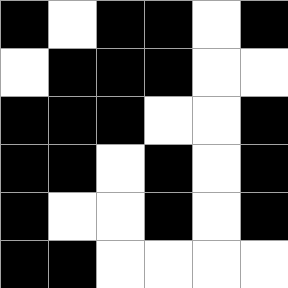[["black", "white", "black", "black", "white", "black"], ["white", "black", "black", "black", "white", "white"], ["black", "black", "black", "white", "white", "black"], ["black", "black", "white", "black", "white", "black"], ["black", "white", "white", "black", "white", "black"], ["black", "black", "white", "white", "white", "white"]]